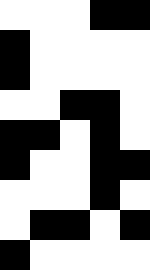[["white", "white", "white", "black", "black"], ["black", "white", "white", "white", "white"], ["black", "white", "white", "white", "white"], ["white", "white", "black", "black", "white"], ["black", "black", "white", "black", "white"], ["black", "white", "white", "black", "black"], ["white", "white", "white", "black", "white"], ["white", "black", "black", "white", "black"], ["black", "white", "white", "white", "white"]]